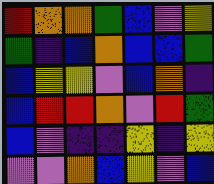[["red", "orange", "orange", "green", "blue", "violet", "yellow"], ["green", "indigo", "blue", "orange", "blue", "blue", "green"], ["blue", "yellow", "yellow", "violet", "blue", "orange", "indigo"], ["blue", "red", "red", "orange", "violet", "red", "green"], ["blue", "violet", "indigo", "indigo", "yellow", "indigo", "yellow"], ["violet", "violet", "orange", "blue", "yellow", "violet", "blue"]]